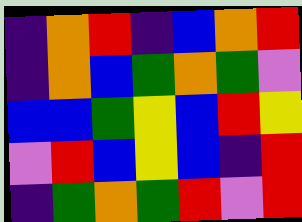[["indigo", "orange", "red", "indigo", "blue", "orange", "red"], ["indigo", "orange", "blue", "green", "orange", "green", "violet"], ["blue", "blue", "green", "yellow", "blue", "red", "yellow"], ["violet", "red", "blue", "yellow", "blue", "indigo", "red"], ["indigo", "green", "orange", "green", "red", "violet", "red"]]